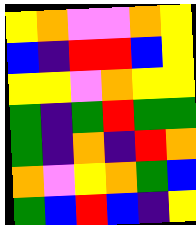[["yellow", "orange", "violet", "violet", "orange", "yellow"], ["blue", "indigo", "red", "red", "blue", "yellow"], ["yellow", "yellow", "violet", "orange", "yellow", "yellow"], ["green", "indigo", "green", "red", "green", "green"], ["green", "indigo", "orange", "indigo", "red", "orange"], ["orange", "violet", "yellow", "orange", "green", "blue"], ["green", "blue", "red", "blue", "indigo", "yellow"]]